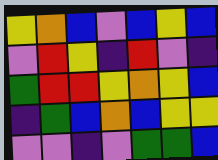[["yellow", "orange", "blue", "violet", "blue", "yellow", "blue"], ["violet", "red", "yellow", "indigo", "red", "violet", "indigo"], ["green", "red", "red", "yellow", "orange", "yellow", "blue"], ["indigo", "green", "blue", "orange", "blue", "yellow", "yellow"], ["violet", "violet", "indigo", "violet", "green", "green", "blue"]]